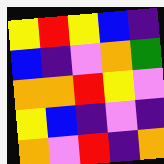[["yellow", "red", "yellow", "blue", "indigo"], ["blue", "indigo", "violet", "orange", "green"], ["orange", "orange", "red", "yellow", "violet"], ["yellow", "blue", "indigo", "violet", "indigo"], ["orange", "violet", "red", "indigo", "orange"]]